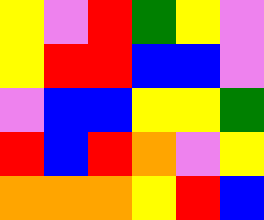[["yellow", "violet", "red", "green", "yellow", "violet"], ["yellow", "red", "red", "blue", "blue", "violet"], ["violet", "blue", "blue", "yellow", "yellow", "green"], ["red", "blue", "red", "orange", "violet", "yellow"], ["orange", "orange", "orange", "yellow", "red", "blue"]]